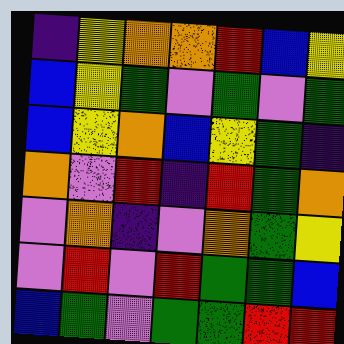[["indigo", "yellow", "orange", "orange", "red", "blue", "yellow"], ["blue", "yellow", "green", "violet", "green", "violet", "green"], ["blue", "yellow", "orange", "blue", "yellow", "green", "indigo"], ["orange", "violet", "red", "indigo", "red", "green", "orange"], ["violet", "orange", "indigo", "violet", "orange", "green", "yellow"], ["violet", "red", "violet", "red", "green", "green", "blue"], ["blue", "green", "violet", "green", "green", "red", "red"]]